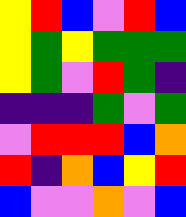[["yellow", "red", "blue", "violet", "red", "blue"], ["yellow", "green", "yellow", "green", "green", "green"], ["yellow", "green", "violet", "red", "green", "indigo"], ["indigo", "indigo", "indigo", "green", "violet", "green"], ["violet", "red", "red", "red", "blue", "orange"], ["red", "indigo", "orange", "blue", "yellow", "red"], ["blue", "violet", "violet", "orange", "violet", "blue"]]